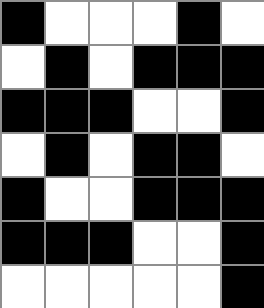[["black", "white", "white", "white", "black", "white"], ["white", "black", "white", "black", "black", "black"], ["black", "black", "black", "white", "white", "black"], ["white", "black", "white", "black", "black", "white"], ["black", "white", "white", "black", "black", "black"], ["black", "black", "black", "white", "white", "black"], ["white", "white", "white", "white", "white", "black"]]